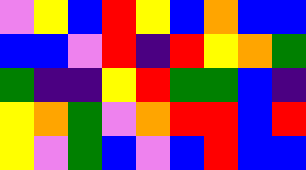[["violet", "yellow", "blue", "red", "yellow", "blue", "orange", "blue", "blue"], ["blue", "blue", "violet", "red", "indigo", "red", "yellow", "orange", "green"], ["green", "indigo", "indigo", "yellow", "red", "green", "green", "blue", "indigo"], ["yellow", "orange", "green", "violet", "orange", "red", "red", "blue", "red"], ["yellow", "violet", "green", "blue", "violet", "blue", "red", "blue", "blue"]]